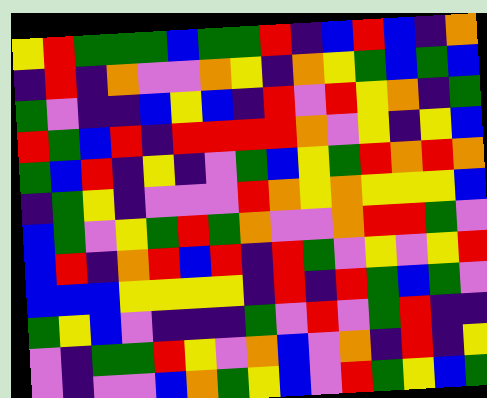[["yellow", "red", "green", "green", "green", "blue", "green", "green", "red", "indigo", "blue", "red", "blue", "indigo", "orange"], ["indigo", "red", "indigo", "orange", "violet", "violet", "orange", "yellow", "indigo", "orange", "yellow", "green", "blue", "green", "blue"], ["green", "violet", "indigo", "indigo", "blue", "yellow", "blue", "indigo", "red", "violet", "red", "yellow", "orange", "indigo", "green"], ["red", "green", "blue", "red", "indigo", "red", "red", "red", "red", "orange", "violet", "yellow", "indigo", "yellow", "blue"], ["green", "blue", "red", "indigo", "yellow", "indigo", "violet", "green", "blue", "yellow", "green", "red", "orange", "red", "orange"], ["indigo", "green", "yellow", "indigo", "violet", "violet", "violet", "red", "orange", "yellow", "orange", "yellow", "yellow", "yellow", "blue"], ["blue", "green", "violet", "yellow", "green", "red", "green", "orange", "violet", "violet", "orange", "red", "red", "green", "violet"], ["blue", "red", "indigo", "orange", "red", "blue", "red", "indigo", "red", "green", "violet", "yellow", "violet", "yellow", "red"], ["blue", "blue", "blue", "yellow", "yellow", "yellow", "yellow", "indigo", "red", "indigo", "red", "green", "blue", "green", "violet"], ["green", "yellow", "blue", "violet", "indigo", "indigo", "indigo", "green", "violet", "red", "violet", "green", "red", "indigo", "indigo"], ["violet", "indigo", "green", "green", "red", "yellow", "violet", "orange", "blue", "violet", "orange", "indigo", "red", "indigo", "yellow"], ["violet", "indigo", "violet", "violet", "blue", "orange", "green", "yellow", "blue", "violet", "red", "green", "yellow", "blue", "green"]]